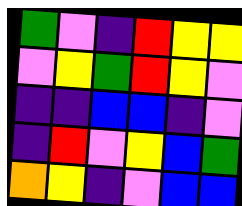[["green", "violet", "indigo", "red", "yellow", "yellow"], ["violet", "yellow", "green", "red", "yellow", "violet"], ["indigo", "indigo", "blue", "blue", "indigo", "violet"], ["indigo", "red", "violet", "yellow", "blue", "green"], ["orange", "yellow", "indigo", "violet", "blue", "blue"]]